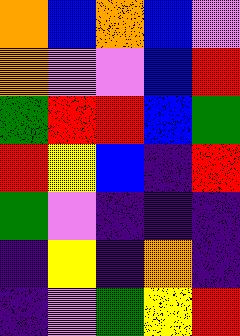[["orange", "blue", "orange", "blue", "violet"], ["orange", "violet", "violet", "blue", "red"], ["green", "red", "red", "blue", "green"], ["red", "yellow", "blue", "indigo", "red"], ["green", "violet", "indigo", "indigo", "indigo"], ["indigo", "yellow", "indigo", "orange", "indigo"], ["indigo", "violet", "green", "yellow", "red"]]